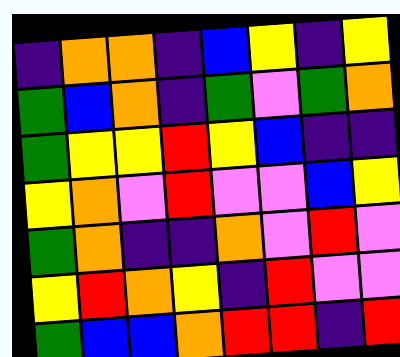[["indigo", "orange", "orange", "indigo", "blue", "yellow", "indigo", "yellow"], ["green", "blue", "orange", "indigo", "green", "violet", "green", "orange"], ["green", "yellow", "yellow", "red", "yellow", "blue", "indigo", "indigo"], ["yellow", "orange", "violet", "red", "violet", "violet", "blue", "yellow"], ["green", "orange", "indigo", "indigo", "orange", "violet", "red", "violet"], ["yellow", "red", "orange", "yellow", "indigo", "red", "violet", "violet"], ["green", "blue", "blue", "orange", "red", "red", "indigo", "red"]]